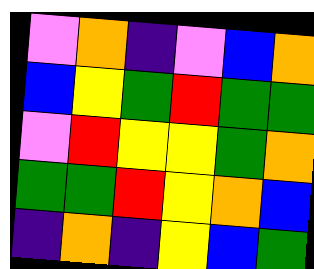[["violet", "orange", "indigo", "violet", "blue", "orange"], ["blue", "yellow", "green", "red", "green", "green"], ["violet", "red", "yellow", "yellow", "green", "orange"], ["green", "green", "red", "yellow", "orange", "blue"], ["indigo", "orange", "indigo", "yellow", "blue", "green"]]